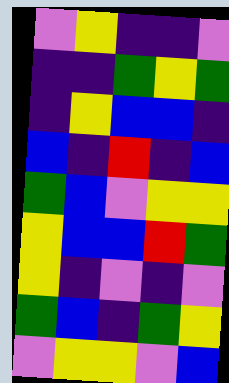[["violet", "yellow", "indigo", "indigo", "violet"], ["indigo", "indigo", "green", "yellow", "green"], ["indigo", "yellow", "blue", "blue", "indigo"], ["blue", "indigo", "red", "indigo", "blue"], ["green", "blue", "violet", "yellow", "yellow"], ["yellow", "blue", "blue", "red", "green"], ["yellow", "indigo", "violet", "indigo", "violet"], ["green", "blue", "indigo", "green", "yellow"], ["violet", "yellow", "yellow", "violet", "blue"]]